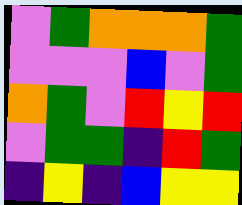[["violet", "green", "orange", "orange", "orange", "green"], ["violet", "violet", "violet", "blue", "violet", "green"], ["orange", "green", "violet", "red", "yellow", "red"], ["violet", "green", "green", "indigo", "red", "green"], ["indigo", "yellow", "indigo", "blue", "yellow", "yellow"]]